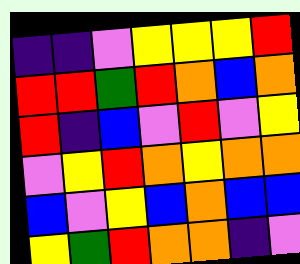[["indigo", "indigo", "violet", "yellow", "yellow", "yellow", "red"], ["red", "red", "green", "red", "orange", "blue", "orange"], ["red", "indigo", "blue", "violet", "red", "violet", "yellow"], ["violet", "yellow", "red", "orange", "yellow", "orange", "orange"], ["blue", "violet", "yellow", "blue", "orange", "blue", "blue"], ["yellow", "green", "red", "orange", "orange", "indigo", "violet"]]